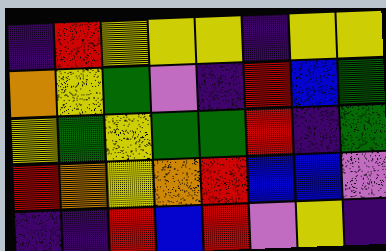[["indigo", "red", "yellow", "yellow", "yellow", "indigo", "yellow", "yellow"], ["orange", "yellow", "green", "violet", "indigo", "red", "blue", "green"], ["yellow", "green", "yellow", "green", "green", "red", "indigo", "green"], ["red", "orange", "yellow", "orange", "red", "blue", "blue", "violet"], ["indigo", "indigo", "red", "blue", "red", "violet", "yellow", "indigo"]]